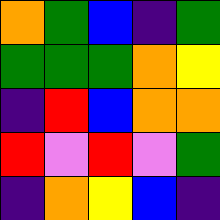[["orange", "green", "blue", "indigo", "green"], ["green", "green", "green", "orange", "yellow"], ["indigo", "red", "blue", "orange", "orange"], ["red", "violet", "red", "violet", "green"], ["indigo", "orange", "yellow", "blue", "indigo"]]